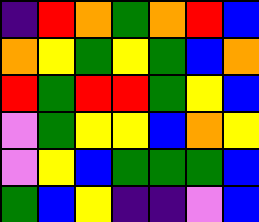[["indigo", "red", "orange", "green", "orange", "red", "blue"], ["orange", "yellow", "green", "yellow", "green", "blue", "orange"], ["red", "green", "red", "red", "green", "yellow", "blue"], ["violet", "green", "yellow", "yellow", "blue", "orange", "yellow"], ["violet", "yellow", "blue", "green", "green", "green", "blue"], ["green", "blue", "yellow", "indigo", "indigo", "violet", "blue"]]